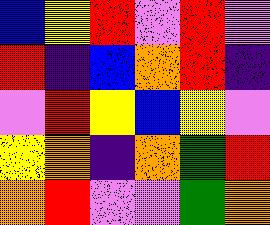[["blue", "yellow", "red", "violet", "red", "violet"], ["red", "indigo", "blue", "orange", "red", "indigo"], ["violet", "red", "yellow", "blue", "yellow", "violet"], ["yellow", "orange", "indigo", "orange", "green", "red"], ["orange", "red", "violet", "violet", "green", "orange"]]